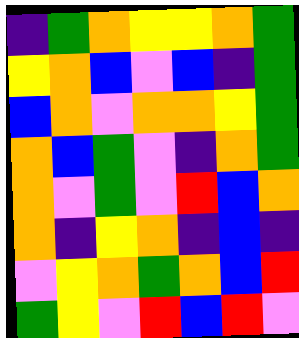[["indigo", "green", "orange", "yellow", "yellow", "orange", "green"], ["yellow", "orange", "blue", "violet", "blue", "indigo", "green"], ["blue", "orange", "violet", "orange", "orange", "yellow", "green"], ["orange", "blue", "green", "violet", "indigo", "orange", "green"], ["orange", "violet", "green", "violet", "red", "blue", "orange"], ["orange", "indigo", "yellow", "orange", "indigo", "blue", "indigo"], ["violet", "yellow", "orange", "green", "orange", "blue", "red"], ["green", "yellow", "violet", "red", "blue", "red", "violet"]]